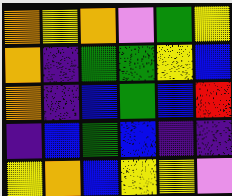[["orange", "yellow", "orange", "violet", "green", "yellow"], ["orange", "indigo", "green", "green", "yellow", "blue"], ["orange", "indigo", "blue", "green", "blue", "red"], ["indigo", "blue", "green", "blue", "indigo", "indigo"], ["yellow", "orange", "blue", "yellow", "yellow", "violet"]]